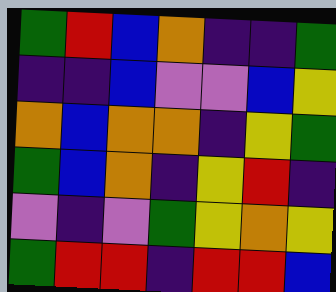[["green", "red", "blue", "orange", "indigo", "indigo", "green"], ["indigo", "indigo", "blue", "violet", "violet", "blue", "yellow"], ["orange", "blue", "orange", "orange", "indigo", "yellow", "green"], ["green", "blue", "orange", "indigo", "yellow", "red", "indigo"], ["violet", "indigo", "violet", "green", "yellow", "orange", "yellow"], ["green", "red", "red", "indigo", "red", "red", "blue"]]